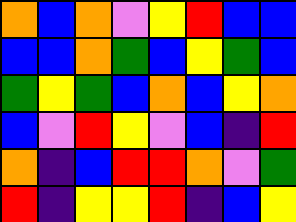[["orange", "blue", "orange", "violet", "yellow", "red", "blue", "blue"], ["blue", "blue", "orange", "green", "blue", "yellow", "green", "blue"], ["green", "yellow", "green", "blue", "orange", "blue", "yellow", "orange"], ["blue", "violet", "red", "yellow", "violet", "blue", "indigo", "red"], ["orange", "indigo", "blue", "red", "red", "orange", "violet", "green"], ["red", "indigo", "yellow", "yellow", "red", "indigo", "blue", "yellow"]]